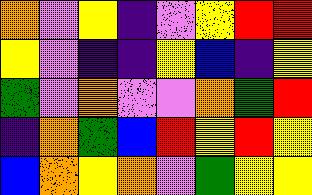[["orange", "violet", "yellow", "indigo", "violet", "yellow", "red", "red"], ["yellow", "violet", "indigo", "indigo", "yellow", "blue", "indigo", "yellow"], ["green", "violet", "orange", "violet", "violet", "orange", "green", "red"], ["indigo", "orange", "green", "blue", "red", "yellow", "red", "yellow"], ["blue", "orange", "yellow", "orange", "violet", "green", "yellow", "yellow"]]